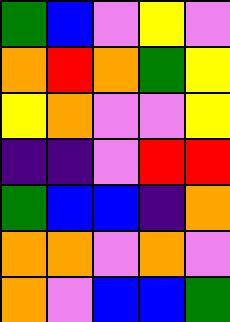[["green", "blue", "violet", "yellow", "violet"], ["orange", "red", "orange", "green", "yellow"], ["yellow", "orange", "violet", "violet", "yellow"], ["indigo", "indigo", "violet", "red", "red"], ["green", "blue", "blue", "indigo", "orange"], ["orange", "orange", "violet", "orange", "violet"], ["orange", "violet", "blue", "blue", "green"]]